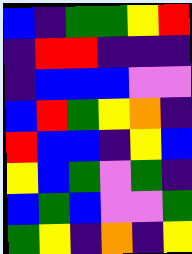[["blue", "indigo", "green", "green", "yellow", "red"], ["indigo", "red", "red", "indigo", "indigo", "indigo"], ["indigo", "blue", "blue", "blue", "violet", "violet"], ["blue", "red", "green", "yellow", "orange", "indigo"], ["red", "blue", "blue", "indigo", "yellow", "blue"], ["yellow", "blue", "green", "violet", "green", "indigo"], ["blue", "green", "blue", "violet", "violet", "green"], ["green", "yellow", "indigo", "orange", "indigo", "yellow"]]